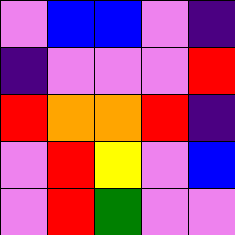[["violet", "blue", "blue", "violet", "indigo"], ["indigo", "violet", "violet", "violet", "red"], ["red", "orange", "orange", "red", "indigo"], ["violet", "red", "yellow", "violet", "blue"], ["violet", "red", "green", "violet", "violet"]]